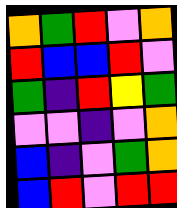[["orange", "green", "red", "violet", "orange"], ["red", "blue", "blue", "red", "violet"], ["green", "indigo", "red", "yellow", "green"], ["violet", "violet", "indigo", "violet", "orange"], ["blue", "indigo", "violet", "green", "orange"], ["blue", "red", "violet", "red", "red"]]